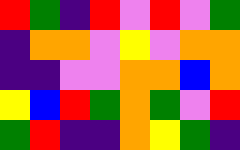[["red", "green", "indigo", "red", "violet", "red", "violet", "green"], ["indigo", "orange", "orange", "violet", "yellow", "violet", "orange", "orange"], ["indigo", "indigo", "violet", "violet", "orange", "orange", "blue", "orange"], ["yellow", "blue", "red", "green", "orange", "green", "violet", "red"], ["green", "red", "indigo", "indigo", "orange", "yellow", "green", "indigo"]]